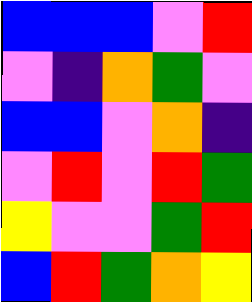[["blue", "blue", "blue", "violet", "red"], ["violet", "indigo", "orange", "green", "violet"], ["blue", "blue", "violet", "orange", "indigo"], ["violet", "red", "violet", "red", "green"], ["yellow", "violet", "violet", "green", "red"], ["blue", "red", "green", "orange", "yellow"]]